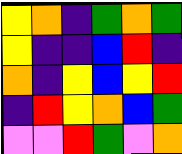[["yellow", "orange", "indigo", "green", "orange", "green"], ["yellow", "indigo", "indigo", "blue", "red", "indigo"], ["orange", "indigo", "yellow", "blue", "yellow", "red"], ["indigo", "red", "yellow", "orange", "blue", "green"], ["violet", "violet", "red", "green", "violet", "orange"]]